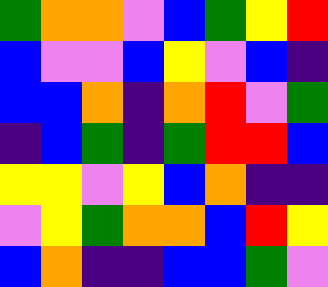[["green", "orange", "orange", "violet", "blue", "green", "yellow", "red"], ["blue", "violet", "violet", "blue", "yellow", "violet", "blue", "indigo"], ["blue", "blue", "orange", "indigo", "orange", "red", "violet", "green"], ["indigo", "blue", "green", "indigo", "green", "red", "red", "blue"], ["yellow", "yellow", "violet", "yellow", "blue", "orange", "indigo", "indigo"], ["violet", "yellow", "green", "orange", "orange", "blue", "red", "yellow"], ["blue", "orange", "indigo", "indigo", "blue", "blue", "green", "violet"]]